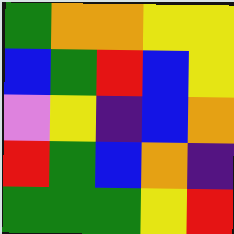[["green", "orange", "orange", "yellow", "yellow"], ["blue", "green", "red", "blue", "yellow"], ["violet", "yellow", "indigo", "blue", "orange"], ["red", "green", "blue", "orange", "indigo"], ["green", "green", "green", "yellow", "red"]]